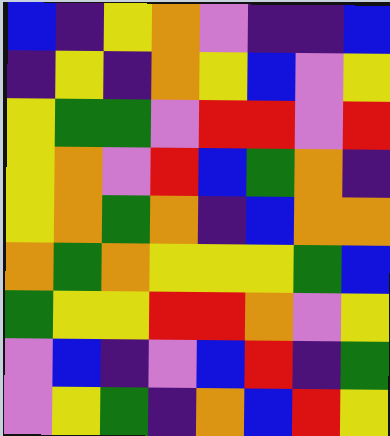[["blue", "indigo", "yellow", "orange", "violet", "indigo", "indigo", "blue"], ["indigo", "yellow", "indigo", "orange", "yellow", "blue", "violet", "yellow"], ["yellow", "green", "green", "violet", "red", "red", "violet", "red"], ["yellow", "orange", "violet", "red", "blue", "green", "orange", "indigo"], ["yellow", "orange", "green", "orange", "indigo", "blue", "orange", "orange"], ["orange", "green", "orange", "yellow", "yellow", "yellow", "green", "blue"], ["green", "yellow", "yellow", "red", "red", "orange", "violet", "yellow"], ["violet", "blue", "indigo", "violet", "blue", "red", "indigo", "green"], ["violet", "yellow", "green", "indigo", "orange", "blue", "red", "yellow"]]